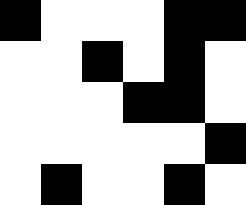[["black", "white", "white", "white", "black", "black"], ["white", "white", "black", "white", "black", "white"], ["white", "white", "white", "black", "black", "white"], ["white", "white", "white", "white", "white", "black"], ["white", "black", "white", "white", "black", "white"]]